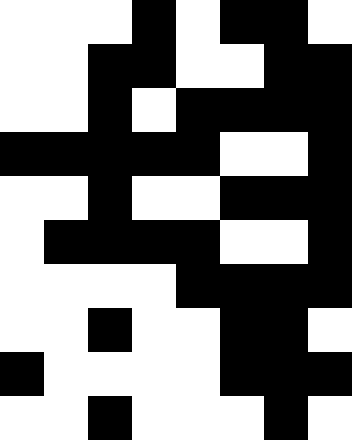[["white", "white", "white", "black", "white", "black", "black", "white"], ["white", "white", "black", "black", "white", "white", "black", "black"], ["white", "white", "black", "white", "black", "black", "black", "black"], ["black", "black", "black", "black", "black", "white", "white", "black"], ["white", "white", "black", "white", "white", "black", "black", "black"], ["white", "black", "black", "black", "black", "white", "white", "black"], ["white", "white", "white", "white", "black", "black", "black", "black"], ["white", "white", "black", "white", "white", "black", "black", "white"], ["black", "white", "white", "white", "white", "black", "black", "black"], ["white", "white", "black", "white", "white", "white", "black", "white"]]